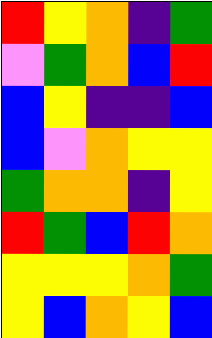[["red", "yellow", "orange", "indigo", "green"], ["violet", "green", "orange", "blue", "red"], ["blue", "yellow", "indigo", "indigo", "blue"], ["blue", "violet", "orange", "yellow", "yellow"], ["green", "orange", "orange", "indigo", "yellow"], ["red", "green", "blue", "red", "orange"], ["yellow", "yellow", "yellow", "orange", "green"], ["yellow", "blue", "orange", "yellow", "blue"]]